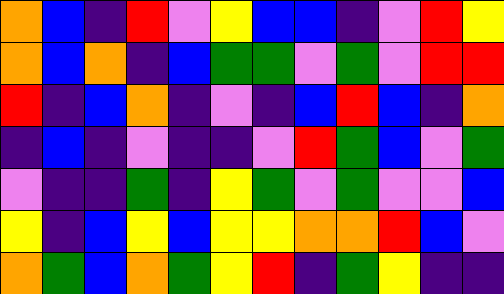[["orange", "blue", "indigo", "red", "violet", "yellow", "blue", "blue", "indigo", "violet", "red", "yellow"], ["orange", "blue", "orange", "indigo", "blue", "green", "green", "violet", "green", "violet", "red", "red"], ["red", "indigo", "blue", "orange", "indigo", "violet", "indigo", "blue", "red", "blue", "indigo", "orange"], ["indigo", "blue", "indigo", "violet", "indigo", "indigo", "violet", "red", "green", "blue", "violet", "green"], ["violet", "indigo", "indigo", "green", "indigo", "yellow", "green", "violet", "green", "violet", "violet", "blue"], ["yellow", "indigo", "blue", "yellow", "blue", "yellow", "yellow", "orange", "orange", "red", "blue", "violet"], ["orange", "green", "blue", "orange", "green", "yellow", "red", "indigo", "green", "yellow", "indigo", "indigo"]]